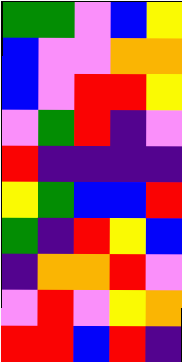[["green", "green", "violet", "blue", "yellow"], ["blue", "violet", "violet", "orange", "orange"], ["blue", "violet", "red", "red", "yellow"], ["violet", "green", "red", "indigo", "violet"], ["red", "indigo", "indigo", "indigo", "indigo"], ["yellow", "green", "blue", "blue", "red"], ["green", "indigo", "red", "yellow", "blue"], ["indigo", "orange", "orange", "red", "violet"], ["violet", "red", "violet", "yellow", "orange"], ["red", "red", "blue", "red", "indigo"]]